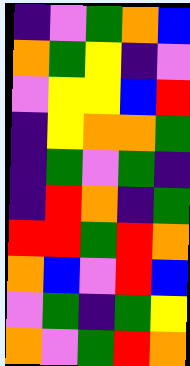[["indigo", "violet", "green", "orange", "blue"], ["orange", "green", "yellow", "indigo", "violet"], ["violet", "yellow", "yellow", "blue", "red"], ["indigo", "yellow", "orange", "orange", "green"], ["indigo", "green", "violet", "green", "indigo"], ["indigo", "red", "orange", "indigo", "green"], ["red", "red", "green", "red", "orange"], ["orange", "blue", "violet", "red", "blue"], ["violet", "green", "indigo", "green", "yellow"], ["orange", "violet", "green", "red", "orange"]]